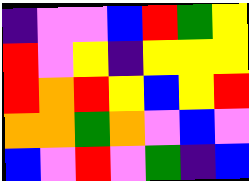[["indigo", "violet", "violet", "blue", "red", "green", "yellow"], ["red", "violet", "yellow", "indigo", "yellow", "yellow", "yellow"], ["red", "orange", "red", "yellow", "blue", "yellow", "red"], ["orange", "orange", "green", "orange", "violet", "blue", "violet"], ["blue", "violet", "red", "violet", "green", "indigo", "blue"]]